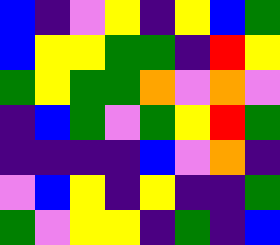[["blue", "indigo", "violet", "yellow", "indigo", "yellow", "blue", "green"], ["blue", "yellow", "yellow", "green", "green", "indigo", "red", "yellow"], ["green", "yellow", "green", "green", "orange", "violet", "orange", "violet"], ["indigo", "blue", "green", "violet", "green", "yellow", "red", "green"], ["indigo", "indigo", "indigo", "indigo", "blue", "violet", "orange", "indigo"], ["violet", "blue", "yellow", "indigo", "yellow", "indigo", "indigo", "green"], ["green", "violet", "yellow", "yellow", "indigo", "green", "indigo", "blue"]]